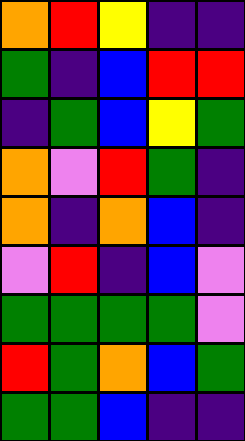[["orange", "red", "yellow", "indigo", "indigo"], ["green", "indigo", "blue", "red", "red"], ["indigo", "green", "blue", "yellow", "green"], ["orange", "violet", "red", "green", "indigo"], ["orange", "indigo", "orange", "blue", "indigo"], ["violet", "red", "indigo", "blue", "violet"], ["green", "green", "green", "green", "violet"], ["red", "green", "orange", "blue", "green"], ["green", "green", "blue", "indigo", "indigo"]]